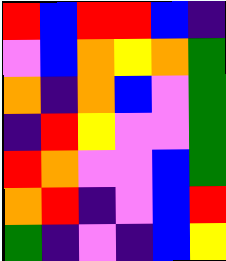[["red", "blue", "red", "red", "blue", "indigo"], ["violet", "blue", "orange", "yellow", "orange", "green"], ["orange", "indigo", "orange", "blue", "violet", "green"], ["indigo", "red", "yellow", "violet", "violet", "green"], ["red", "orange", "violet", "violet", "blue", "green"], ["orange", "red", "indigo", "violet", "blue", "red"], ["green", "indigo", "violet", "indigo", "blue", "yellow"]]